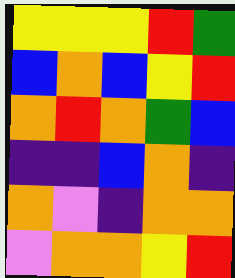[["yellow", "yellow", "yellow", "red", "green"], ["blue", "orange", "blue", "yellow", "red"], ["orange", "red", "orange", "green", "blue"], ["indigo", "indigo", "blue", "orange", "indigo"], ["orange", "violet", "indigo", "orange", "orange"], ["violet", "orange", "orange", "yellow", "red"]]